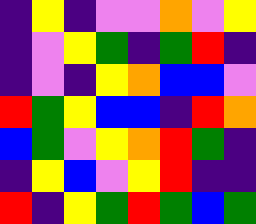[["indigo", "yellow", "indigo", "violet", "violet", "orange", "violet", "yellow"], ["indigo", "violet", "yellow", "green", "indigo", "green", "red", "indigo"], ["indigo", "violet", "indigo", "yellow", "orange", "blue", "blue", "violet"], ["red", "green", "yellow", "blue", "blue", "indigo", "red", "orange"], ["blue", "green", "violet", "yellow", "orange", "red", "green", "indigo"], ["indigo", "yellow", "blue", "violet", "yellow", "red", "indigo", "indigo"], ["red", "indigo", "yellow", "green", "red", "green", "blue", "green"]]